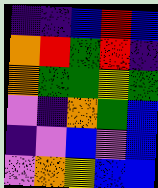[["indigo", "indigo", "blue", "red", "blue"], ["orange", "red", "green", "red", "indigo"], ["orange", "green", "green", "yellow", "green"], ["violet", "indigo", "orange", "green", "blue"], ["indigo", "violet", "blue", "violet", "blue"], ["violet", "orange", "yellow", "blue", "blue"]]